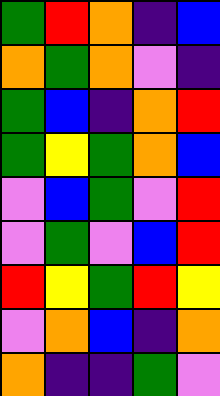[["green", "red", "orange", "indigo", "blue"], ["orange", "green", "orange", "violet", "indigo"], ["green", "blue", "indigo", "orange", "red"], ["green", "yellow", "green", "orange", "blue"], ["violet", "blue", "green", "violet", "red"], ["violet", "green", "violet", "blue", "red"], ["red", "yellow", "green", "red", "yellow"], ["violet", "orange", "blue", "indigo", "orange"], ["orange", "indigo", "indigo", "green", "violet"]]